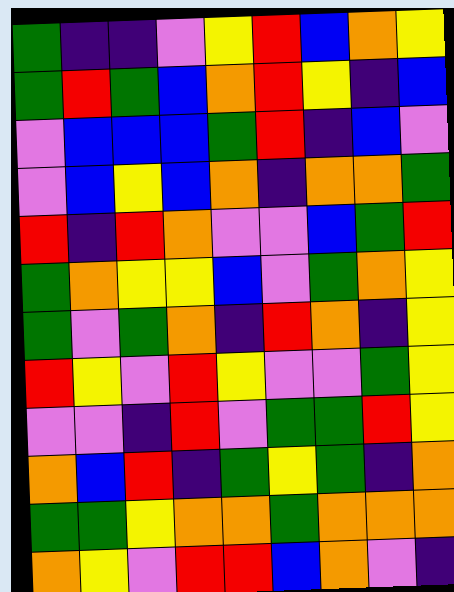[["green", "indigo", "indigo", "violet", "yellow", "red", "blue", "orange", "yellow"], ["green", "red", "green", "blue", "orange", "red", "yellow", "indigo", "blue"], ["violet", "blue", "blue", "blue", "green", "red", "indigo", "blue", "violet"], ["violet", "blue", "yellow", "blue", "orange", "indigo", "orange", "orange", "green"], ["red", "indigo", "red", "orange", "violet", "violet", "blue", "green", "red"], ["green", "orange", "yellow", "yellow", "blue", "violet", "green", "orange", "yellow"], ["green", "violet", "green", "orange", "indigo", "red", "orange", "indigo", "yellow"], ["red", "yellow", "violet", "red", "yellow", "violet", "violet", "green", "yellow"], ["violet", "violet", "indigo", "red", "violet", "green", "green", "red", "yellow"], ["orange", "blue", "red", "indigo", "green", "yellow", "green", "indigo", "orange"], ["green", "green", "yellow", "orange", "orange", "green", "orange", "orange", "orange"], ["orange", "yellow", "violet", "red", "red", "blue", "orange", "violet", "indigo"]]